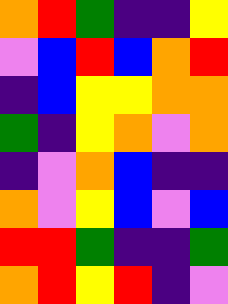[["orange", "red", "green", "indigo", "indigo", "yellow"], ["violet", "blue", "red", "blue", "orange", "red"], ["indigo", "blue", "yellow", "yellow", "orange", "orange"], ["green", "indigo", "yellow", "orange", "violet", "orange"], ["indigo", "violet", "orange", "blue", "indigo", "indigo"], ["orange", "violet", "yellow", "blue", "violet", "blue"], ["red", "red", "green", "indigo", "indigo", "green"], ["orange", "red", "yellow", "red", "indigo", "violet"]]